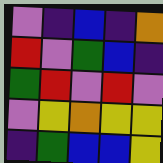[["violet", "indigo", "blue", "indigo", "orange"], ["red", "violet", "green", "blue", "indigo"], ["green", "red", "violet", "red", "violet"], ["violet", "yellow", "orange", "yellow", "yellow"], ["indigo", "green", "blue", "blue", "yellow"]]